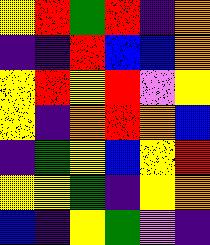[["yellow", "red", "green", "red", "indigo", "orange"], ["indigo", "indigo", "red", "blue", "blue", "orange"], ["yellow", "red", "yellow", "red", "violet", "yellow"], ["yellow", "indigo", "orange", "red", "orange", "blue"], ["indigo", "green", "yellow", "blue", "yellow", "red"], ["yellow", "yellow", "green", "indigo", "yellow", "orange"], ["blue", "indigo", "yellow", "green", "violet", "indigo"]]